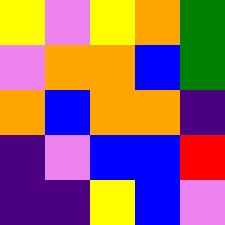[["yellow", "violet", "yellow", "orange", "green"], ["violet", "orange", "orange", "blue", "green"], ["orange", "blue", "orange", "orange", "indigo"], ["indigo", "violet", "blue", "blue", "red"], ["indigo", "indigo", "yellow", "blue", "violet"]]